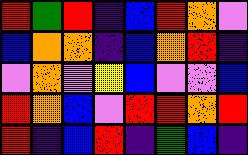[["red", "green", "red", "indigo", "blue", "red", "orange", "violet"], ["blue", "orange", "orange", "indigo", "blue", "orange", "red", "indigo"], ["violet", "orange", "violet", "yellow", "blue", "violet", "violet", "blue"], ["red", "orange", "blue", "violet", "red", "red", "orange", "red"], ["red", "indigo", "blue", "red", "indigo", "green", "blue", "indigo"]]